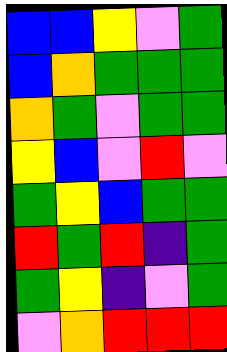[["blue", "blue", "yellow", "violet", "green"], ["blue", "orange", "green", "green", "green"], ["orange", "green", "violet", "green", "green"], ["yellow", "blue", "violet", "red", "violet"], ["green", "yellow", "blue", "green", "green"], ["red", "green", "red", "indigo", "green"], ["green", "yellow", "indigo", "violet", "green"], ["violet", "orange", "red", "red", "red"]]